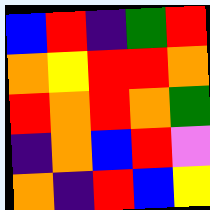[["blue", "red", "indigo", "green", "red"], ["orange", "yellow", "red", "red", "orange"], ["red", "orange", "red", "orange", "green"], ["indigo", "orange", "blue", "red", "violet"], ["orange", "indigo", "red", "blue", "yellow"]]